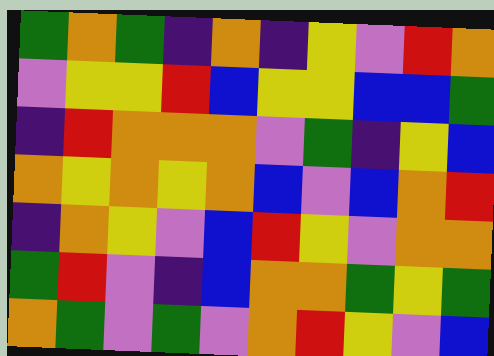[["green", "orange", "green", "indigo", "orange", "indigo", "yellow", "violet", "red", "orange"], ["violet", "yellow", "yellow", "red", "blue", "yellow", "yellow", "blue", "blue", "green"], ["indigo", "red", "orange", "orange", "orange", "violet", "green", "indigo", "yellow", "blue"], ["orange", "yellow", "orange", "yellow", "orange", "blue", "violet", "blue", "orange", "red"], ["indigo", "orange", "yellow", "violet", "blue", "red", "yellow", "violet", "orange", "orange"], ["green", "red", "violet", "indigo", "blue", "orange", "orange", "green", "yellow", "green"], ["orange", "green", "violet", "green", "violet", "orange", "red", "yellow", "violet", "blue"]]